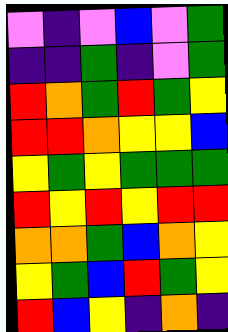[["violet", "indigo", "violet", "blue", "violet", "green"], ["indigo", "indigo", "green", "indigo", "violet", "green"], ["red", "orange", "green", "red", "green", "yellow"], ["red", "red", "orange", "yellow", "yellow", "blue"], ["yellow", "green", "yellow", "green", "green", "green"], ["red", "yellow", "red", "yellow", "red", "red"], ["orange", "orange", "green", "blue", "orange", "yellow"], ["yellow", "green", "blue", "red", "green", "yellow"], ["red", "blue", "yellow", "indigo", "orange", "indigo"]]